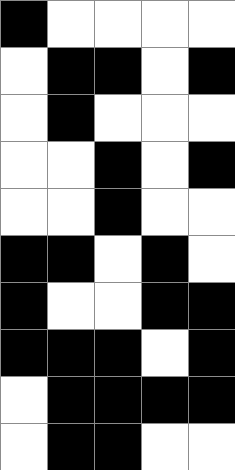[["black", "white", "white", "white", "white"], ["white", "black", "black", "white", "black"], ["white", "black", "white", "white", "white"], ["white", "white", "black", "white", "black"], ["white", "white", "black", "white", "white"], ["black", "black", "white", "black", "white"], ["black", "white", "white", "black", "black"], ["black", "black", "black", "white", "black"], ["white", "black", "black", "black", "black"], ["white", "black", "black", "white", "white"]]